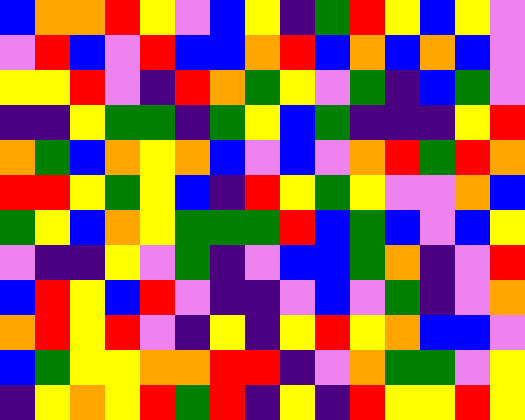[["blue", "orange", "orange", "red", "yellow", "violet", "blue", "yellow", "indigo", "green", "red", "yellow", "blue", "yellow", "violet"], ["violet", "red", "blue", "violet", "red", "blue", "blue", "orange", "red", "blue", "orange", "blue", "orange", "blue", "violet"], ["yellow", "yellow", "red", "violet", "indigo", "red", "orange", "green", "yellow", "violet", "green", "indigo", "blue", "green", "violet"], ["indigo", "indigo", "yellow", "green", "green", "indigo", "green", "yellow", "blue", "green", "indigo", "indigo", "indigo", "yellow", "red"], ["orange", "green", "blue", "orange", "yellow", "orange", "blue", "violet", "blue", "violet", "orange", "red", "green", "red", "orange"], ["red", "red", "yellow", "green", "yellow", "blue", "indigo", "red", "yellow", "green", "yellow", "violet", "violet", "orange", "blue"], ["green", "yellow", "blue", "orange", "yellow", "green", "green", "green", "red", "blue", "green", "blue", "violet", "blue", "yellow"], ["violet", "indigo", "indigo", "yellow", "violet", "green", "indigo", "violet", "blue", "blue", "green", "orange", "indigo", "violet", "red"], ["blue", "red", "yellow", "blue", "red", "violet", "indigo", "indigo", "violet", "blue", "violet", "green", "indigo", "violet", "orange"], ["orange", "red", "yellow", "red", "violet", "indigo", "yellow", "indigo", "yellow", "red", "yellow", "orange", "blue", "blue", "violet"], ["blue", "green", "yellow", "yellow", "orange", "orange", "red", "red", "indigo", "violet", "orange", "green", "green", "violet", "yellow"], ["indigo", "yellow", "orange", "yellow", "red", "green", "red", "indigo", "yellow", "indigo", "red", "yellow", "yellow", "red", "yellow"]]